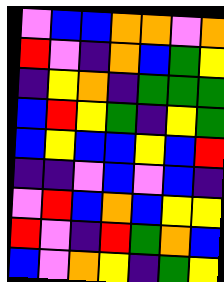[["violet", "blue", "blue", "orange", "orange", "violet", "orange"], ["red", "violet", "indigo", "orange", "blue", "green", "yellow"], ["indigo", "yellow", "orange", "indigo", "green", "green", "green"], ["blue", "red", "yellow", "green", "indigo", "yellow", "green"], ["blue", "yellow", "blue", "blue", "yellow", "blue", "red"], ["indigo", "indigo", "violet", "blue", "violet", "blue", "indigo"], ["violet", "red", "blue", "orange", "blue", "yellow", "yellow"], ["red", "violet", "indigo", "red", "green", "orange", "blue"], ["blue", "violet", "orange", "yellow", "indigo", "green", "yellow"]]